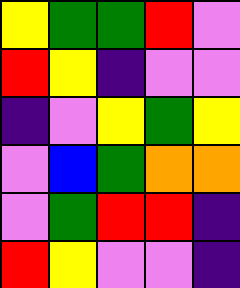[["yellow", "green", "green", "red", "violet"], ["red", "yellow", "indigo", "violet", "violet"], ["indigo", "violet", "yellow", "green", "yellow"], ["violet", "blue", "green", "orange", "orange"], ["violet", "green", "red", "red", "indigo"], ["red", "yellow", "violet", "violet", "indigo"]]